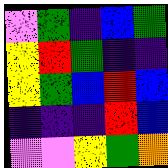[["violet", "green", "indigo", "blue", "green"], ["yellow", "red", "green", "indigo", "indigo"], ["yellow", "green", "blue", "red", "blue"], ["indigo", "indigo", "indigo", "red", "blue"], ["violet", "violet", "yellow", "green", "orange"]]